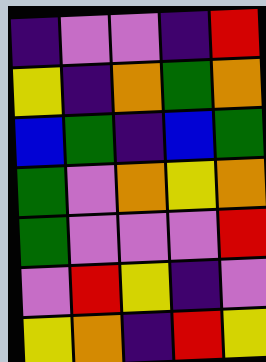[["indigo", "violet", "violet", "indigo", "red"], ["yellow", "indigo", "orange", "green", "orange"], ["blue", "green", "indigo", "blue", "green"], ["green", "violet", "orange", "yellow", "orange"], ["green", "violet", "violet", "violet", "red"], ["violet", "red", "yellow", "indigo", "violet"], ["yellow", "orange", "indigo", "red", "yellow"]]